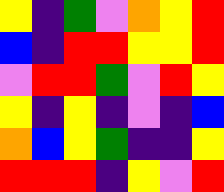[["yellow", "indigo", "green", "violet", "orange", "yellow", "red"], ["blue", "indigo", "red", "red", "yellow", "yellow", "red"], ["violet", "red", "red", "green", "violet", "red", "yellow"], ["yellow", "indigo", "yellow", "indigo", "violet", "indigo", "blue"], ["orange", "blue", "yellow", "green", "indigo", "indigo", "yellow"], ["red", "red", "red", "indigo", "yellow", "violet", "red"]]